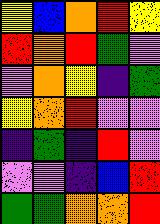[["yellow", "blue", "orange", "red", "yellow"], ["red", "orange", "red", "green", "violet"], ["violet", "orange", "yellow", "indigo", "green"], ["yellow", "orange", "red", "violet", "violet"], ["indigo", "green", "indigo", "red", "violet"], ["violet", "violet", "indigo", "blue", "red"], ["green", "green", "orange", "orange", "red"]]